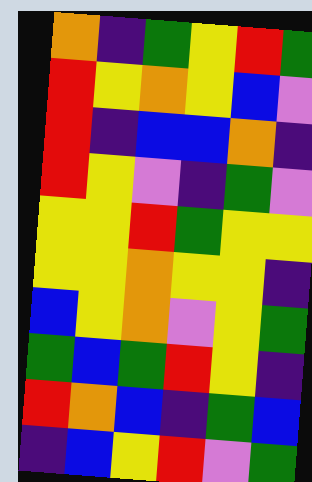[["orange", "indigo", "green", "yellow", "red", "green"], ["red", "yellow", "orange", "yellow", "blue", "violet"], ["red", "indigo", "blue", "blue", "orange", "indigo"], ["red", "yellow", "violet", "indigo", "green", "violet"], ["yellow", "yellow", "red", "green", "yellow", "yellow"], ["yellow", "yellow", "orange", "yellow", "yellow", "indigo"], ["blue", "yellow", "orange", "violet", "yellow", "green"], ["green", "blue", "green", "red", "yellow", "indigo"], ["red", "orange", "blue", "indigo", "green", "blue"], ["indigo", "blue", "yellow", "red", "violet", "green"]]